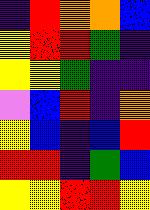[["indigo", "red", "orange", "orange", "blue"], ["yellow", "red", "red", "green", "indigo"], ["yellow", "yellow", "green", "indigo", "indigo"], ["violet", "blue", "red", "indigo", "orange"], ["yellow", "blue", "indigo", "blue", "red"], ["red", "red", "indigo", "green", "blue"], ["yellow", "yellow", "red", "red", "yellow"]]